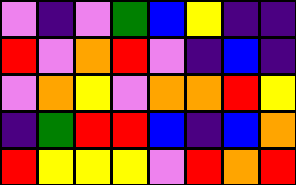[["violet", "indigo", "violet", "green", "blue", "yellow", "indigo", "indigo"], ["red", "violet", "orange", "red", "violet", "indigo", "blue", "indigo"], ["violet", "orange", "yellow", "violet", "orange", "orange", "red", "yellow"], ["indigo", "green", "red", "red", "blue", "indigo", "blue", "orange"], ["red", "yellow", "yellow", "yellow", "violet", "red", "orange", "red"]]